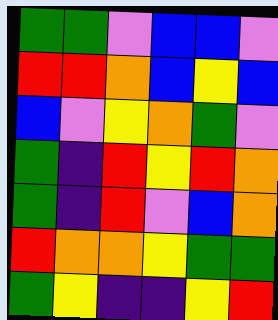[["green", "green", "violet", "blue", "blue", "violet"], ["red", "red", "orange", "blue", "yellow", "blue"], ["blue", "violet", "yellow", "orange", "green", "violet"], ["green", "indigo", "red", "yellow", "red", "orange"], ["green", "indigo", "red", "violet", "blue", "orange"], ["red", "orange", "orange", "yellow", "green", "green"], ["green", "yellow", "indigo", "indigo", "yellow", "red"]]